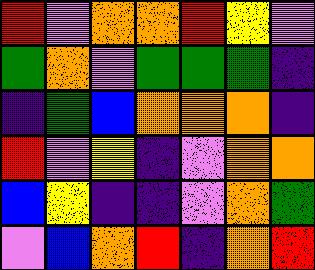[["red", "violet", "orange", "orange", "red", "yellow", "violet"], ["green", "orange", "violet", "green", "green", "green", "indigo"], ["indigo", "green", "blue", "orange", "orange", "orange", "indigo"], ["red", "violet", "yellow", "indigo", "violet", "orange", "orange"], ["blue", "yellow", "indigo", "indigo", "violet", "orange", "green"], ["violet", "blue", "orange", "red", "indigo", "orange", "red"]]